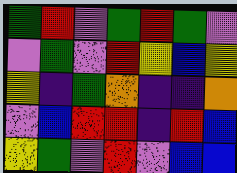[["green", "red", "violet", "green", "red", "green", "violet"], ["violet", "green", "violet", "red", "yellow", "blue", "yellow"], ["yellow", "indigo", "green", "orange", "indigo", "indigo", "orange"], ["violet", "blue", "red", "red", "indigo", "red", "blue"], ["yellow", "green", "violet", "red", "violet", "blue", "blue"]]